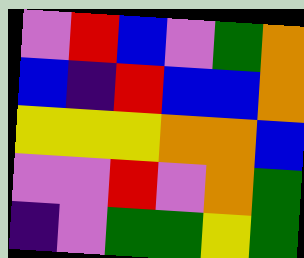[["violet", "red", "blue", "violet", "green", "orange"], ["blue", "indigo", "red", "blue", "blue", "orange"], ["yellow", "yellow", "yellow", "orange", "orange", "blue"], ["violet", "violet", "red", "violet", "orange", "green"], ["indigo", "violet", "green", "green", "yellow", "green"]]